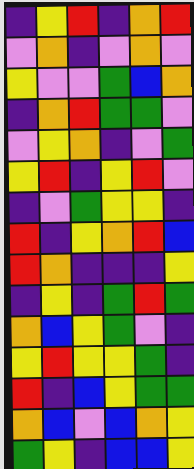[["indigo", "yellow", "red", "indigo", "orange", "red"], ["violet", "orange", "indigo", "violet", "orange", "violet"], ["yellow", "violet", "violet", "green", "blue", "orange"], ["indigo", "orange", "red", "green", "green", "violet"], ["violet", "yellow", "orange", "indigo", "violet", "green"], ["yellow", "red", "indigo", "yellow", "red", "violet"], ["indigo", "violet", "green", "yellow", "yellow", "indigo"], ["red", "indigo", "yellow", "orange", "red", "blue"], ["red", "orange", "indigo", "indigo", "indigo", "yellow"], ["indigo", "yellow", "indigo", "green", "red", "green"], ["orange", "blue", "yellow", "green", "violet", "indigo"], ["yellow", "red", "yellow", "yellow", "green", "indigo"], ["red", "indigo", "blue", "yellow", "green", "green"], ["orange", "blue", "violet", "blue", "orange", "yellow"], ["green", "yellow", "indigo", "blue", "blue", "yellow"]]